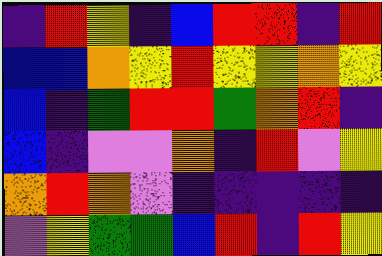[["indigo", "red", "yellow", "indigo", "blue", "red", "red", "indigo", "red"], ["blue", "blue", "orange", "yellow", "red", "yellow", "yellow", "orange", "yellow"], ["blue", "indigo", "green", "red", "red", "green", "orange", "red", "indigo"], ["blue", "indigo", "violet", "violet", "orange", "indigo", "red", "violet", "yellow"], ["orange", "red", "orange", "violet", "indigo", "indigo", "indigo", "indigo", "indigo"], ["violet", "yellow", "green", "green", "blue", "red", "indigo", "red", "yellow"]]